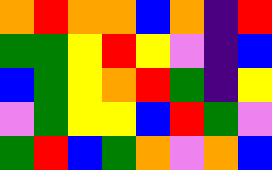[["orange", "red", "orange", "orange", "blue", "orange", "indigo", "red"], ["green", "green", "yellow", "red", "yellow", "violet", "indigo", "blue"], ["blue", "green", "yellow", "orange", "red", "green", "indigo", "yellow"], ["violet", "green", "yellow", "yellow", "blue", "red", "green", "violet"], ["green", "red", "blue", "green", "orange", "violet", "orange", "blue"]]